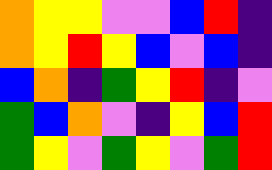[["orange", "yellow", "yellow", "violet", "violet", "blue", "red", "indigo"], ["orange", "yellow", "red", "yellow", "blue", "violet", "blue", "indigo"], ["blue", "orange", "indigo", "green", "yellow", "red", "indigo", "violet"], ["green", "blue", "orange", "violet", "indigo", "yellow", "blue", "red"], ["green", "yellow", "violet", "green", "yellow", "violet", "green", "red"]]